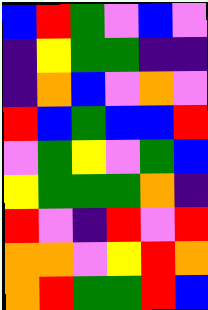[["blue", "red", "green", "violet", "blue", "violet"], ["indigo", "yellow", "green", "green", "indigo", "indigo"], ["indigo", "orange", "blue", "violet", "orange", "violet"], ["red", "blue", "green", "blue", "blue", "red"], ["violet", "green", "yellow", "violet", "green", "blue"], ["yellow", "green", "green", "green", "orange", "indigo"], ["red", "violet", "indigo", "red", "violet", "red"], ["orange", "orange", "violet", "yellow", "red", "orange"], ["orange", "red", "green", "green", "red", "blue"]]